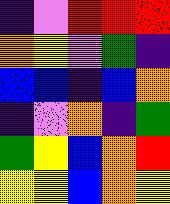[["indigo", "violet", "red", "red", "red"], ["orange", "yellow", "violet", "green", "indigo"], ["blue", "blue", "indigo", "blue", "orange"], ["indigo", "violet", "orange", "indigo", "green"], ["green", "yellow", "blue", "orange", "red"], ["yellow", "yellow", "blue", "orange", "yellow"]]